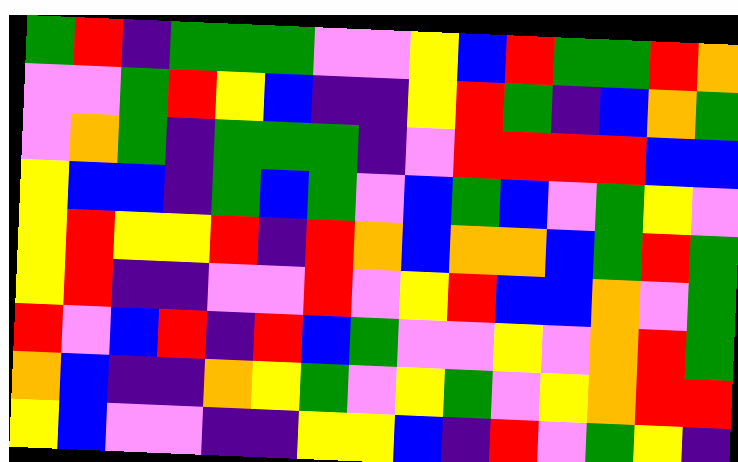[["green", "red", "indigo", "green", "green", "green", "violet", "violet", "yellow", "blue", "red", "green", "green", "red", "orange"], ["violet", "violet", "green", "red", "yellow", "blue", "indigo", "indigo", "yellow", "red", "green", "indigo", "blue", "orange", "green"], ["violet", "orange", "green", "indigo", "green", "green", "green", "indigo", "violet", "red", "red", "red", "red", "blue", "blue"], ["yellow", "blue", "blue", "indigo", "green", "blue", "green", "violet", "blue", "green", "blue", "violet", "green", "yellow", "violet"], ["yellow", "red", "yellow", "yellow", "red", "indigo", "red", "orange", "blue", "orange", "orange", "blue", "green", "red", "green"], ["yellow", "red", "indigo", "indigo", "violet", "violet", "red", "violet", "yellow", "red", "blue", "blue", "orange", "violet", "green"], ["red", "violet", "blue", "red", "indigo", "red", "blue", "green", "violet", "violet", "yellow", "violet", "orange", "red", "green"], ["orange", "blue", "indigo", "indigo", "orange", "yellow", "green", "violet", "yellow", "green", "violet", "yellow", "orange", "red", "red"], ["yellow", "blue", "violet", "violet", "indigo", "indigo", "yellow", "yellow", "blue", "indigo", "red", "violet", "green", "yellow", "indigo"]]